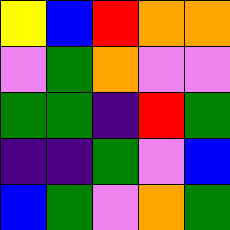[["yellow", "blue", "red", "orange", "orange"], ["violet", "green", "orange", "violet", "violet"], ["green", "green", "indigo", "red", "green"], ["indigo", "indigo", "green", "violet", "blue"], ["blue", "green", "violet", "orange", "green"]]